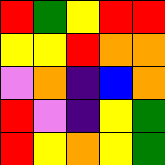[["red", "green", "yellow", "red", "red"], ["yellow", "yellow", "red", "orange", "orange"], ["violet", "orange", "indigo", "blue", "orange"], ["red", "violet", "indigo", "yellow", "green"], ["red", "yellow", "orange", "yellow", "green"]]